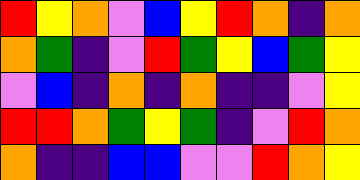[["red", "yellow", "orange", "violet", "blue", "yellow", "red", "orange", "indigo", "orange"], ["orange", "green", "indigo", "violet", "red", "green", "yellow", "blue", "green", "yellow"], ["violet", "blue", "indigo", "orange", "indigo", "orange", "indigo", "indigo", "violet", "yellow"], ["red", "red", "orange", "green", "yellow", "green", "indigo", "violet", "red", "orange"], ["orange", "indigo", "indigo", "blue", "blue", "violet", "violet", "red", "orange", "yellow"]]